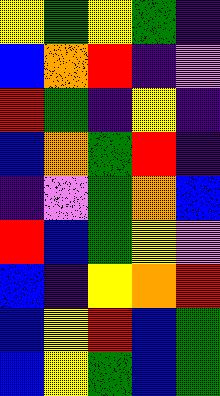[["yellow", "green", "yellow", "green", "indigo"], ["blue", "orange", "red", "indigo", "violet"], ["red", "green", "indigo", "yellow", "indigo"], ["blue", "orange", "green", "red", "indigo"], ["indigo", "violet", "green", "orange", "blue"], ["red", "blue", "green", "yellow", "violet"], ["blue", "indigo", "yellow", "orange", "red"], ["blue", "yellow", "red", "blue", "green"], ["blue", "yellow", "green", "blue", "green"]]